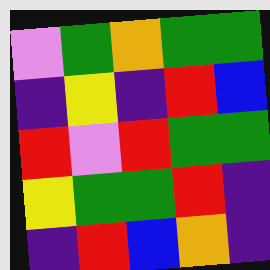[["violet", "green", "orange", "green", "green"], ["indigo", "yellow", "indigo", "red", "blue"], ["red", "violet", "red", "green", "green"], ["yellow", "green", "green", "red", "indigo"], ["indigo", "red", "blue", "orange", "indigo"]]